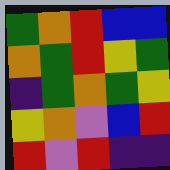[["green", "orange", "red", "blue", "blue"], ["orange", "green", "red", "yellow", "green"], ["indigo", "green", "orange", "green", "yellow"], ["yellow", "orange", "violet", "blue", "red"], ["red", "violet", "red", "indigo", "indigo"]]